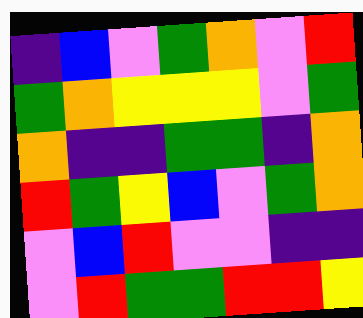[["indigo", "blue", "violet", "green", "orange", "violet", "red"], ["green", "orange", "yellow", "yellow", "yellow", "violet", "green"], ["orange", "indigo", "indigo", "green", "green", "indigo", "orange"], ["red", "green", "yellow", "blue", "violet", "green", "orange"], ["violet", "blue", "red", "violet", "violet", "indigo", "indigo"], ["violet", "red", "green", "green", "red", "red", "yellow"]]